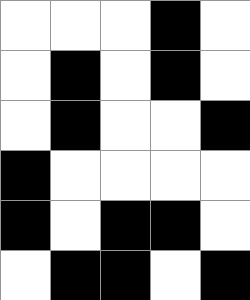[["white", "white", "white", "black", "white"], ["white", "black", "white", "black", "white"], ["white", "black", "white", "white", "black"], ["black", "white", "white", "white", "white"], ["black", "white", "black", "black", "white"], ["white", "black", "black", "white", "black"]]